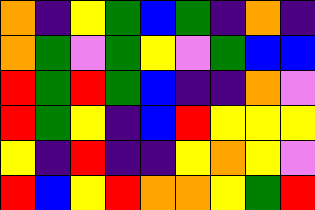[["orange", "indigo", "yellow", "green", "blue", "green", "indigo", "orange", "indigo"], ["orange", "green", "violet", "green", "yellow", "violet", "green", "blue", "blue"], ["red", "green", "red", "green", "blue", "indigo", "indigo", "orange", "violet"], ["red", "green", "yellow", "indigo", "blue", "red", "yellow", "yellow", "yellow"], ["yellow", "indigo", "red", "indigo", "indigo", "yellow", "orange", "yellow", "violet"], ["red", "blue", "yellow", "red", "orange", "orange", "yellow", "green", "red"]]